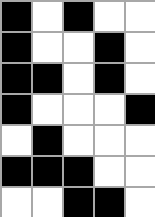[["black", "white", "black", "white", "white"], ["black", "white", "white", "black", "white"], ["black", "black", "white", "black", "white"], ["black", "white", "white", "white", "black"], ["white", "black", "white", "white", "white"], ["black", "black", "black", "white", "white"], ["white", "white", "black", "black", "white"]]